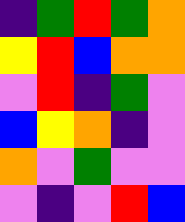[["indigo", "green", "red", "green", "orange"], ["yellow", "red", "blue", "orange", "orange"], ["violet", "red", "indigo", "green", "violet"], ["blue", "yellow", "orange", "indigo", "violet"], ["orange", "violet", "green", "violet", "violet"], ["violet", "indigo", "violet", "red", "blue"]]